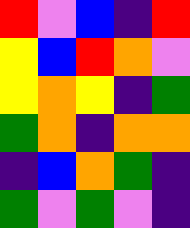[["red", "violet", "blue", "indigo", "red"], ["yellow", "blue", "red", "orange", "violet"], ["yellow", "orange", "yellow", "indigo", "green"], ["green", "orange", "indigo", "orange", "orange"], ["indigo", "blue", "orange", "green", "indigo"], ["green", "violet", "green", "violet", "indigo"]]